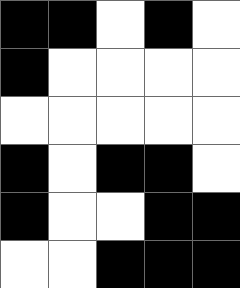[["black", "black", "white", "black", "white"], ["black", "white", "white", "white", "white"], ["white", "white", "white", "white", "white"], ["black", "white", "black", "black", "white"], ["black", "white", "white", "black", "black"], ["white", "white", "black", "black", "black"]]